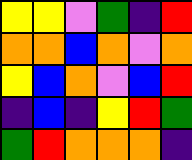[["yellow", "yellow", "violet", "green", "indigo", "red"], ["orange", "orange", "blue", "orange", "violet", "orange"], ["yellow", "blue", "orange", "violet", "blue", "red"], ["indigo", "blue", "indigo", "yellow", "red", "green"], ["green", "red", "orange", "orange", "orange", "indigo"]]